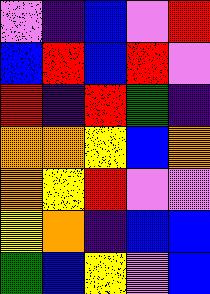[["violet", "indigo", "blue", "violet", "red"], ["blue", "red", "blue", "red", "violet"], ["red", "indigo", "red", "green", "indigo"], ["orange", "orange", "yellow", "blue", "orange"], ["orange", "yellow", "red", "violet", "violet"], ["yellow", "orange", "indigo", "blue", "blue"], ["green", "blue", "yellow", "violet", "blue"]]